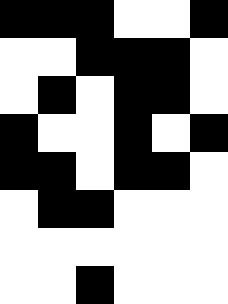[["black", "black", "black", "white", "white", "black"], ["white", "white", "black", "black", "black", "white"], ["white", "black", "white", "black", "black", "white"], ["black", "white", "white", "black", "white", "black"], ["black", "black", "white", "black", "black", "white"], ["white", "black", "black", "white", "white", "white"], ["white", "white", "white", "white", "white", "white"], ["white", "white", "black", "white", "white", "white"]]